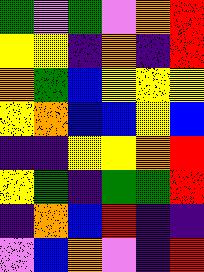[["green", "violet", "green", "violet", "orange", "red"], ["yellow", "yellow", "indigo", "orange", "indigo", "red"], ["orange", "green", "blue", "yellow", "yellow", "yellow"], ["yellow", "orange", "blue", "blue", "yellow", "blue"], ["indigo", "indigo", "yellow", "yellow", "orange", "red"], ["yellow", "green", "indigo", "green", "green", "red"], ["indigo", "orange", "blue", "red", "indigo", "indigo"], ["violet", "blue", "orange", "violet", "indigo", "red"]]